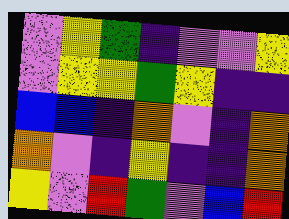[["violet", "yellow", "green", "indigo", "violet", "violet", "yellow"], ["violet", "yellow", "yellow", "green", "yellow", "indigo", "indigo"], ["blue", "blue", "indigo", "orange", "violet", "indigo", "orange"], ["orange", "violet", "indigo", "yellow", "indigo", "indigo", "orange"], ["yellow", "violet", "red", "green", "violet", "blue", "red"]]